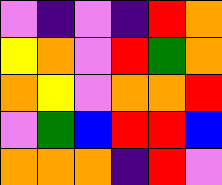[["violet", "indigo", "violet", "indigo", "red", "orange"], ["yellow", "orange", "violet", "red", "green", "orange"], ["orange", "yellow", "violet", "orange", "orange", "red"], ["violet", "green", "blue", "red", "red", "blue"], ["orange", "orange", "orange", "indigo", "red", "violet"]]